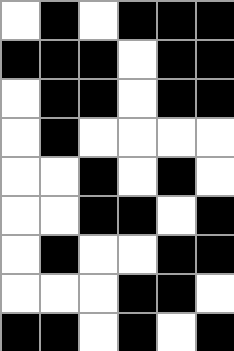[["white", "black", "white", "black", "black", "black"], ["black", "black", "black", "white", "black", "black"], ["white", "black", "black", "white", "black", "black"], ["white", "black", "white", "white", "white", "white"], ["white", "white", "black", "white", "black", "white"], ["white", "white", "black", "black", "white", "black"], ["white", "black", "white", "white", "black", "black"], ["white", "white", "white", "black", "black", "white"], ["black", "black", "white", "black", "white", "black"]]